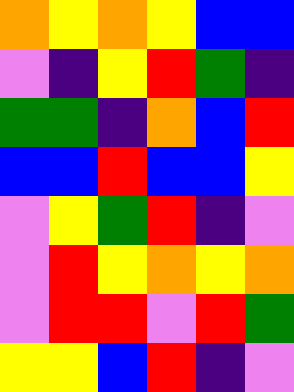[["orange", "yellow", "orange", "yellow", "blue", "blue"], ["violet", "indigo", "yellow", "red", "green", "indigo"], ["green", "green", "indigo", "orange", "blue", "red"], ["blue", "blue", "red", "blue", "blue", "yellow"], ["violet", "yellow", "green", "red", "indigo", "violet"], ["violet", "red", "yellow", "orange", "yellow", "orange"], ["violet", "red", "red", "violet", "red", "green"], ["yellow", "yellow", "blue", "red", "indigo", "violet"]]